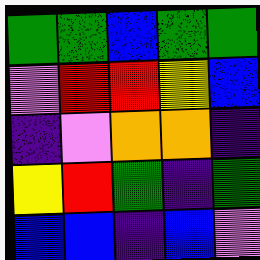[["green", "green", "blue", "green", "green"], ["violet", "red", "red", "yellow", "blue"], ["indigo", "violet", "orange", "orange", "indigo"], ["yellow", "red", "green", "indigo", "green"], ["blue", "blue", "indigo", "blue", "violet"]]